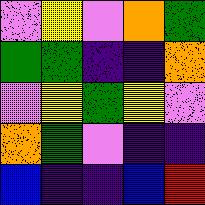[["violet", "yellow", "violet", "orange", "green"], ["green", "green", "indigo", "indigo", "orange"], ["violet", "yellow", "green", "yellow", "violet"], ["orange", "green", "violet", "indigo", "indigo"], ["blue", "indigo", "indigo", "blue", "red"]]